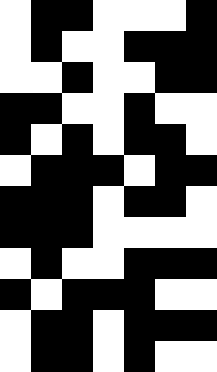[["white", "black", "black", "white", "white", "white", "black"], ["white", "black", "white", "white", "black", "black", "black"], ["white", "white", "black", "white", "white", "black", "black"], ["black", "black", "white", "white", "black", "white", "white"], ["black", "white", "black", "white", "black", "black", "white"], ["white", "black", "black", "black", "white", "black", "black"], ["black", "black", "black", "white", "black", "black", "white"], ["black", "black", "black", "white", "white", "white", "white"], ["white", "black", "white", "white", "black", "black", "black"], ["black", "white", "black", "black", "black", "white", "white"], ["white", "black", "black", "white", "black", "black", "black"], ["white", "black", "black", "white", "black", "white", "white"]]